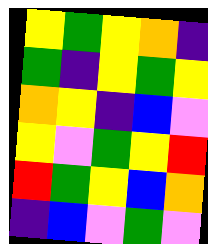[["yellow", "green", "yellow", "orange", "indigo"], ["green", "indigo", "yellow", "green", "yellow"], ["orange", "yellow", "indigo", "blue", "violet"], ["yellow", "violet", "green", "yellow", "red"], ["red", "green", "yellow", "blue", "orange"], ["indigo", "blue", "violet", "green", "violet"]]